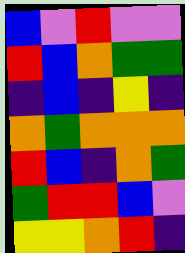[["blue", "violet", "red", "violet", "violet"], ["red", "blue", "orange", "green", "green"], ["indigo", "blue", "indigo", "yellow", "indigo"], ["orange", "green", "orange", "orange", "orange"], ["red", "blue", "indigo", "orange", "green"], ["green", "red", "red", "blue", "violet"], ["yellow", "yellow", "orange", "red", "indigo"]]